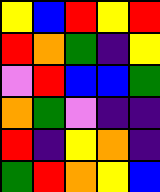[["yellow", "blue", "red", "yellow", "red"], ["red", "orange", "green", "indigo", "yellow"], ["violet", "red", "blue", "blue", "green"], ["orange", "green", "violet", "indigo", "indigo"], ["red", "indigo", "yellow", "orange", "indigo"], ["green", "red", "orange", "yellow", "blue"]]